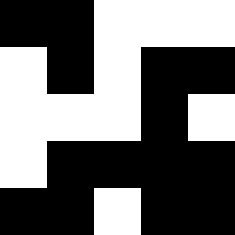[["black", "black", "white", "white", "white"], ["white", "black", "white", "black", "black"], ["white", "white", "white", "black", "white"], ["white", "black", "black", "black", "black"], ["black", "black", "white", "black", "black"]]